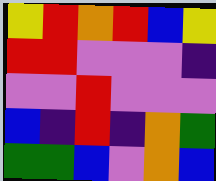[["yellow", "red", "orange", "red", "blue", "yellow"], ["red", "red", "violet", "violet", "violet", "indigo"], ["violet", "violet", "red", "violet", "violet", "violet"], ["blue", "indigo", "red", "indigo", "orange", "green"], ["green", "green", "blue", "violet", "orange", "blue"]]